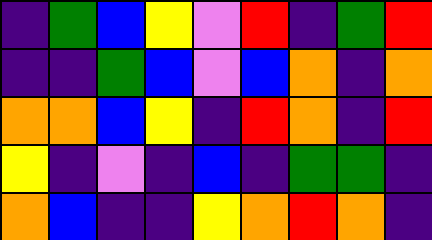[["indigo", "green", "blue", "yellow", "violet", "red", "indigo", "green", "red"], ["indigo", "indigo", "green", "blue", "violet", "blue", "orange", "indigo", "orange"], ["orange", "orange", "blue", "yellow", "indigo", "red", "orange", "indigo", "red"], ["yellow", "indigo", "violet", "indigo", "blue", "indigo", "green", "green", "indigo"], ["orange", "blue", "indigo", "indigo", "yellow", "orange", "red", "orange", "indigo"]]